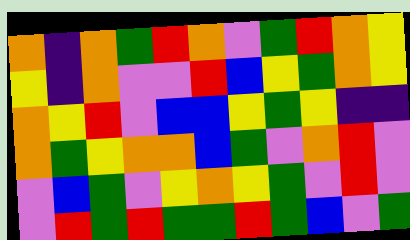[["orange", "indigo", "orange", "green", "red", "orange", "violet", "green", "red", "orange", "yellow"], ["yellow", "indigo", "orange", "violet", "violet", "red", "blue", "yellow", "green", "orange", "yellow"], ["orange", "yellow", "red", "violet", "blue", "blue", "yellow", "green", "yellow", "indigo", "indigo"], ["orange", "green", "yellow", "orange", "orange", "blue", "green", "violet", "orange", "red", "violet"], ["violet", "blue", "green", "violet", "yellow", "orange", "yellow", "green", "violet", "red", "violet"], ["violet", "red", "green", "red", "green", "green", "red", "green", "blue", "violet", "green"]]